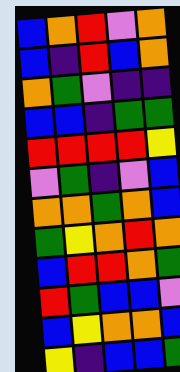[["blue", "orange", "red", "violet", "orange"], ["blue", "indigo", "red", "blue", "orange"], ["orange", "green", "violet", "indigo", "indigo"], ["blue", "blue", "indigo", "green", "green"], ["red", "red", "red", "red", "yellow"], ["violet", "green", "indigo", "violet", "blue"], ["orange", "orange", "green", "orange", "blue"], ["green", "yellow", "orange", "red", "orange"], ["blue", "red", "red", "orange", "green"], ["red", "green", "blue", "blue", "violet"], ["blue", "yellow", "orange", "orange", "blue"], ["yellow", "indigo", "blue", "blue", "green"]]